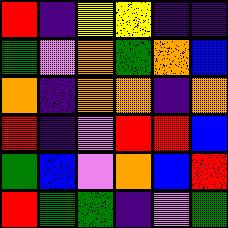[["red", "indigo", "yellow", "yellow", "indigo", "indigo"], ["green", "violet", "orange", "green", "orange", "blue"], ["orange", "indigo", "orange", "orange", "indigo", "orange"], ["red", "indigo", "violet", "red", "red", "blue"], ["green", "blue", "violet", "orange", "blue", "red"], ["red", "green", "green", "indigo", "violet", "green"]]